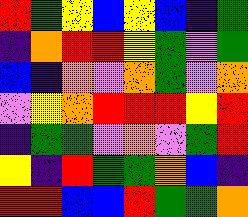[["red", "green", "yellow", "blue", "yellow", "blue", "indigo", "green"], ["indigo", "orange", "red", "red", "yellow", "green", "violet", "green"], ["blue", "indigo", "orange", "violet", "orange", "green", "violet", "orange"], ["violet", "yellow", "orange", "red", "red", "red", "yellow", "red"], ["indigo", "green", "green", "violet", "orange", "violet", "green", "red"], ["yellow", "indigo", "red", "green", "green", "orange", "blue", "indigo"], ["red", "red", "blue", "blue", "red", "green", "green", "orange"]]